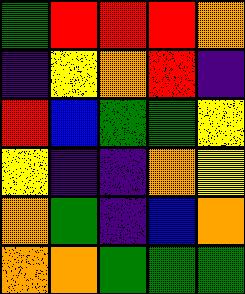[["green", "red", "red", "red", "orange"], ["indigo", "yellow", "orange", "red", "indigo"], ["red", "blue", "green", "green", "yellow"], ["yellow", "indigo", "indigo", "orange", "yellow"], ["orange", "green", "indigo", "blue", "orange"], ["orange", "orange", "green", "green", "green"]]